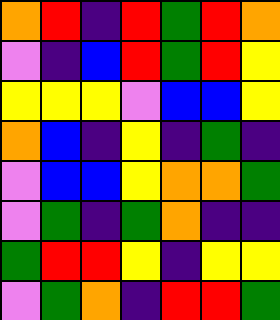[["orange", "red", "indigo", "red", "green", "red", "orange"], ["violet", "indigo", "blue", "red", "green", "red", "yellow"], ["yellow", "yellow", "yellow", "violet", "blue", "blue", "yellow"], ["orange", "blue", "indigo", "yellow", "indigo", "green", "indigo"], ["violet", "blue", "blue", "yellow", "orange", "orange", "green"], ["violet", "green", "indigo", "green", "orange", "indigo", "indigo"], ["green", "red", "red", "yellow", "indigo", "yellow", "yellow"], ["violet", "green", "orange", "indigo", "red", "red", "green"]]